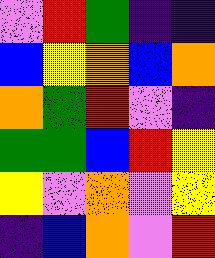[["violet", "red", "green", "indigo", "indigo"], ["blue", "yellow", "orange", "blue", "orange"], ["orange", "green", "red", "violet", "indigo"], ["green", "green", "blue", "red", "yellow"], ["yellow", "violet", "orange", "violet", "yellow"], ["indigo", "blue", "orange", "violet", "red"]]